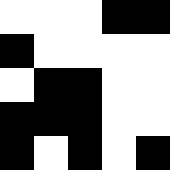[["white", "white", "white", "black", "black"], ["black", "white", "white", "white", "white"], ["white", "black", "black", "white", "white"], ["black", "black", "black", "white", "white"], ["black", "white", "black", "white", "black"]]